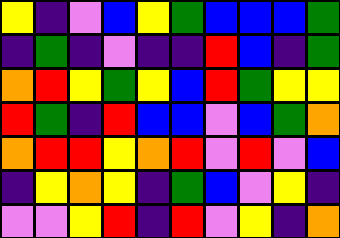[["yellow", "indigo", "violet", "blue", "yellow", "green", "blue", "blue", "blue", "green"], ["indigo", "green", "indigo", "violet", "indigo", "indigo", "red", "blue", "indigo", "green"], ["orange", "red", "yellow", "green", "yellow", "blue", "red", "green", "yellow", "yellow"], ["red", "green", "indigo", "red", "blue", "blue", "violet", "blue", "green", "orange"], ["orange", "red", "red", "yellow", "orange", "red", "violet", "red", "violet", "blue"], ["indigo", "yellow", "orange", "yellow", "indigo", "green", "blue", "violet", "yellow", "indigo"], ["violet", "violet", "yellow", "red", "indigo", "red", "violet", "yellow", "indigo", "orange"]]